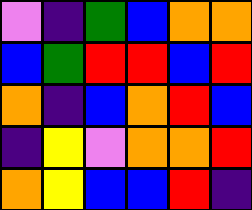[["violet", "indigo", "green", "blue", "orange", "orange"], ["blue", "green", "red", "red", "blue", "red"], ["orange", "indigo", "blue", "orange", "red", "blue"], ["indigo", "yellow", "violet", "orange", "orange", "red"], ["orange", "yellow", "blue", "blue", "red", "indigo"]]